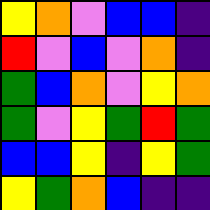[["yellow", "orange", "violet", "blue", "blue", "indigo"], ["red", "violet", "blue", "violet", "orange", "indigo"], ["green", "blue", "orange", "violet", "yellow", "orange"], ["green", "violet", "yellow", "green", "red", "green"], ["blue", "blue", "yellow", "indigo", "yellow", "green"], ["yellow", "green", "orange", "blue", "indigo", "indigo"]]